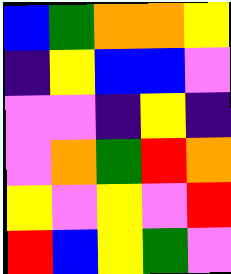[["blue", "green", "orange", "orange", "yellow"], ["indigo", "yellow", "blue", "blue", "violet"], ["violet", "violet", "indigo", "yellow", "indigo"], ["violet", "orange", "green", "red", "orange"], ["yellow", "violet", "yellow", "violet", "red"], ["red", "blue", "yellow", "green", "violet"]]